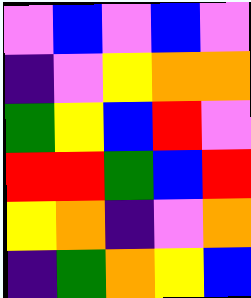[["violet", "blue", "violet", "blue", "violet"], ["indigo", "violet", "yellow", "orange", "orange"], ["green", "yellow", "blue", "red", "violet"], ["red", "red", "green", "blue", "red"], ["yellow", "orange", "indigo", "violet", "orange"], ["indigo", "green", "orange", "yellow", "blue"]]